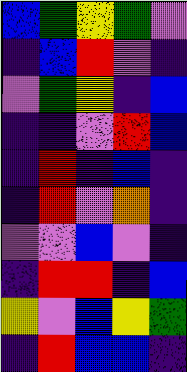[["blue", "green", "yellow", "green", "violet"], ["indigo", "blue", "red", "violet", "indigo"], ["violet", "green", "yellow", "indigo", "blue"], ["indigo", "indigo", "violet", "red", "blue"], ["indigo", "red", "indigo", "blue", "indigo"], ["indigo", "red", "violet", "orange", "indigo"], ["violet", "violet", "blue", "violet", "indigo"], ["indigo", "red", "red", "indigo", "blue"], ["yellow", "violet", "blue", "yellow", "green"], ["indigo", "red", "blue", "blue", "indigo"]]